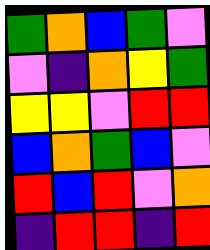[["green", "orange", "blue", "green", "violet"], ["violet", "indigo", "orange", "yellow", "green"], ["yellow", "yellow", "violet", "red", "red"], ["blue", "orange", "green", "blue", "violet"], ["red", "blue", "red", "violet", "orange"], ["indigo", "red", "red", "indigo", "red"]]